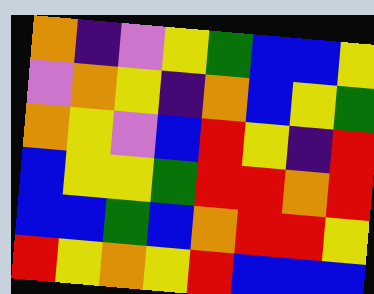[["orange", "indigo", "violet", "yellow", "green", "blue", "blue", "yellow"], ["violet", "orange", "yellow", "indigo", "orange", "blue", "yellow", "green"], ["orange", "yellow", "violet", "blue", "red", "yellow", "indigo", "red"], ["blue", "yellow", "yellow", "green", "red", "red", "orange", "red"], ["blue", "blue", "green", "blue", "orange", "red", "red", "yellow"], ["red", "yellow", "orange", "yellow", "red", "blue", "blue", "blue"]]